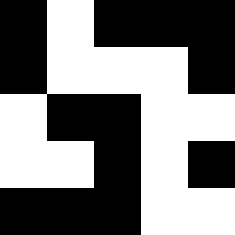[["black", "white", "black", "black", "black"], ["black", "white", "white", "white", "black"], ["white", "black", "black", "white", "white"], ["white", "white", "black", "white", "black"], ["black", "black", "black", "white", "white"]]